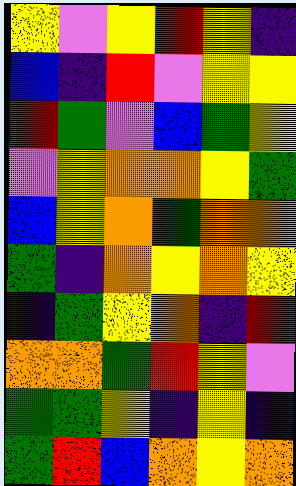[["yellow", "violet", "yellow", "red", "yellow", "indigo"], ["blue", "indigo", "red", "violet", "yellow", "yellow"], ["red", "green", "violet", "blue", "green", "yellow"], ["violet", "yellow", "orange", "orange", "yellow", "green"], ["blue", "yellow", "orange", "green", "orange", "orange"], ["green", "indigo", "orange", "yellow", "orange", "yellow"], ["indigo", "green", "yellow", "orange", "indigo", "red"], ["orange", "orange", "green", "red", "yellow", "violet"], ["green", "green", "yellow", "indigo", "yellow", "indigo"], ["green", "red", "blue", "orange", "yellow", "orange"]]